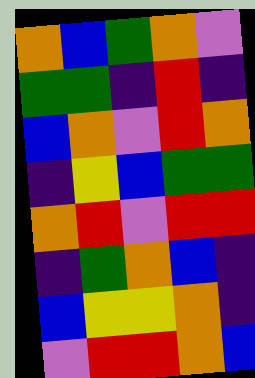[["orange", "blue", "green", "orange", "violet"], ["green", "green", "indigo", "red", "indigo"], ["blue", "orange", "violet", "red", "orange"], ["indigo", "yellow", "blue", "green", "green"], ["orange", "red", "violet", "red", "red"], ["indigo", "green", "orange", "blue", "indigo"], ["blue", "yellow", "yellow", "orange", "indigo"], ["violet", "red", "red", "orange", "blue"]]